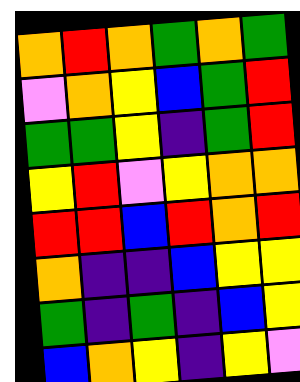[["orange", "red", "orange", "green", "orange", "green"], ["violet", "orange", "yellow", "blue", "green", "red"], ["green", "green", "yellow", "indigo", "green", "red"], ["yellow", "red", "violet", "yellow", "orange", "orange"], ["red", "red", "blue", "red", "orange", "red"], ["orange", "indigo", "indigo", "blue", "yellow", "yellow"], ["green", "indigo", "green", "indigo", "blue", "yellow"], ["blue", "orange", "yellow", "indigo", "yellow", "violet"]]